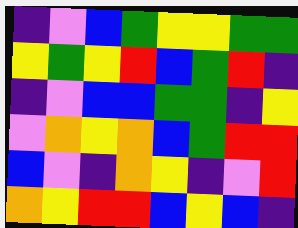[["indigo", "violet", "blue", "green", "yellow", "yellow", "green", "green"], ["yellow", "green", "yellow", "red", "blue", "green", "red", "indigo"], ["indigo", "violet", "blue", "blue", "green", "green", "indigo", "yellow"], ["violet", "orange", "yellow", "orange", "blue", "green", "red", "red"], ["blue", "violet", "indigo", "orange", "yellow", "indigo", "violet", "red"], ["orange", "yellow", "red", "red", "blue", "yellow", "blue", "indigo"]]